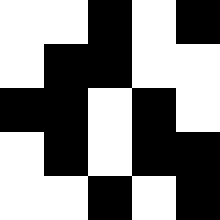[["white", "white", "black", "white", "black"], ["white", "black", "black", "white", "white"], ["black", "black", "white", "black", "white"], ["white", "black", "white", "black", "black"], ["white", "white", "black", "white", "black"]]